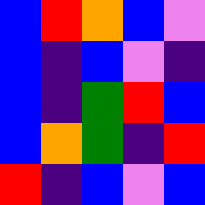[["blue", "red", "orange", "blue", "violet"], ["blue", "indigo", "blue", "violet", "indigo"], ["blue", "indigo", "green", "red", "blue"], ["blue", "orange", "green", "indigo", "red"], ["red", "indigo", "blue", "violet", "blue"]]